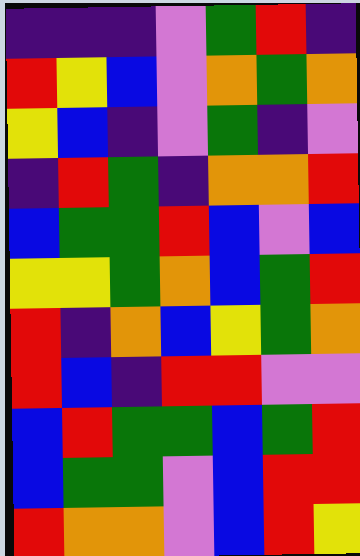[["indigo", "indigo", "indigo", "violet", "green", "red", "indigo"], ["red", "yellow", "blue", "violet", "orange", "green", "orange"], ["yellow", "blue", "indigo", "violet", "green", "indigo", "violet"], ["indigo", "red", "green", "indigo", "orange", "orange", "red"], ["blue", "green", "green", "red", "blue", "violet", "blue"], ["yellow", "yellow", "green", "orange", "blue", "green", "red"], ["red", "indigo", "orange", "blue", "yellow", "green", "orange"], ["red", "blue", "indigo", "red", "red", "violet", "violet"], ["blue", "red", "green", "green", "blue", "green", "red"], ["blue", "green", "green", "violet", "blue", "red", "red"], ["red", "orange", "orange", "violet", "blue", "red", "yellow"]]